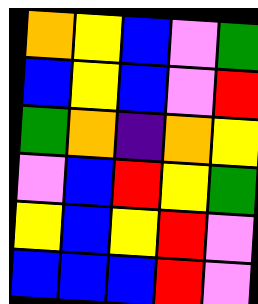[["orange", "yellow", "blue", "violet", "green"], ["blue", "yellow", "blue", "violet", "red"], ["green", "orange", "indigo", "orange", "yellow"], ["violet", "blue", "red", "yellow", "green"], ["yellow", "blue", "yellow", "red", "violet"], ["blue", "blue", "blue", "red", "violet"]]